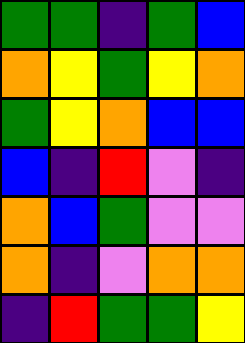[["green", "green", "indigo", "green", "blue"], ["orange", "yellow", "green", "yellow", "orange"], ["green", "yellow", "orange", "blue", "blue"], ["blue", "indigo", "red", "violet", "indigo"], ["orange", "blue", "green", "violet", "violet"], ["orange", "indigo", "violet", "orange", "orange"], ["indigo", "red", "green", "green", "yellow"]]